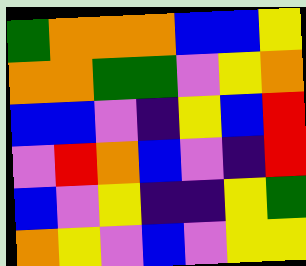[["green", "orange", "orange", "orange", "blue", "blue", "yellow"], ["orange", "orange", "green", "green", "violet", "yellow", "orange"], ["blue", "blue", "violet", "indigo", "yellow", "blue", "red"], ["violet", "red", "orange", "blue", "violet", "indigo", "red"], ["blue", "violet", "yellow", "indigo", "indigo", "yellow", "green"], ["orange", "yellow", "violet", "blue", "violet", "yellow", "yellow"]]